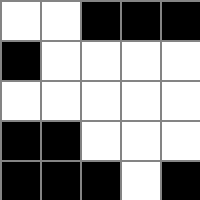[["white", "white", "black", "black", "black"], ["black", "white", "white", "white", "white"], ["white", "white", "white", "white", "white"], ["black", "black", "white", "white", "white"], ["black", "black", "black", "white", "black"]]